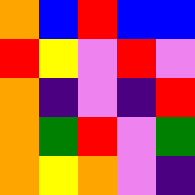[["orange", "blue", "red", "blue", "blue"], ["red", "yellow", "violet", "red", "violet"], ["orange", "indigo", "violet", "indigo", "red"], ["orange", "green", "red", "violet", "green"], ["orange", "yellow", "orange", "violet", "indigo"]]